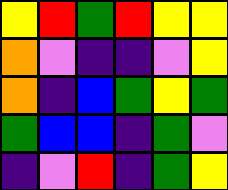[["yellow", "red", "green", "red", "yellow", "yellow"], ["orange", "violet", "indigo", "indigo", "violet", "yellow"], ["orange", "indigo", "blue", "green", "yellow", "green"], ["green", "blue", "blue", "indigo", "green", "violet"], ["indigo", "violet", "red", "indigo", "green", "yellow"]]